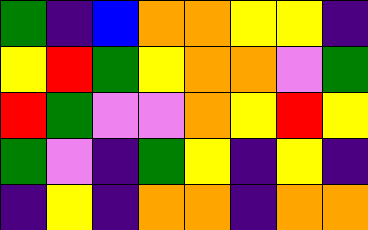[["green", "indigo", "blue", "orange", "orange", "yellow", "yellow", "indigo"], ["yellow", "red", "green", "yellow", "orange", "orange", "violet", "green"], ["red", "green", "violet", "violet", "orange", "yellow", "red", "yellow"], ["green", "violet", "indigo", "green", "yellow", "indigo", "yellow", "indigo"], ["indigo", "yellow", "indigo", "orange", "orange", "indigo", "orange", "orange"]]